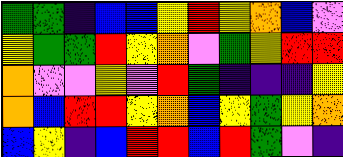[["green", "green", "indigo", "blue", "blue", "yellow", "red", "yellow", "orange", "blue", "violet"], ["yellow", "green", "green", "red", "yellow", "orange", "violet", "green", "yellow", "red", "red"], ["orange", "violet", "violet", "yellow", "violet", "red", "green", "indigo", "indigo", "indigo", "yellow"], ["orange", "blue", "red", "red", "yellow", "orange", "blue", "yellow", "green", "yellow", "orange"], ["blue", "yellow", "indigo", "blue", "red", "red", "blue", "red", "green", "violet", "indigo"]]